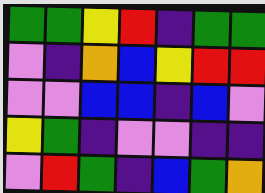[["green", "green", "yellow", "red", "indigo", "green", "green"], ["violet", "indigo", "orange", "blue", "yellow", "red", "red"], ["violet", "violet", "blue", "blue", "indigo", "blue", "violet"], ["yellow", "green", "indigo", "violet", "violet", "indigo", "indigo"], ["violet", "red", "green", "indigo", "blue", "green", "orange"]]